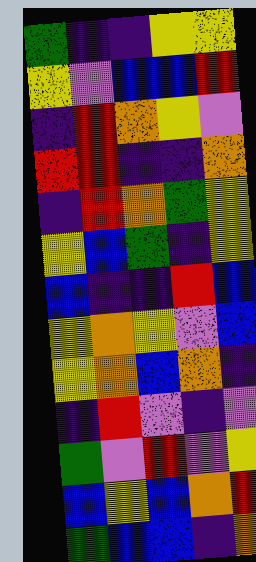[["green", "indigo", "indigo", "yellow", "yellow"], ["yellow", "violet", "blue", "blue", "red"], ["indigo", "red", "orange", "yellow", "violet"], ["red", "red", "indigo", "indigo", "orange"], ["indigo", "red", "orange", "green", "yellow"], ["yellow", "blue", "green", "indigo", "yellow"], ["blue", "indigo", "indigo", "red", "blue"], ["yellow", "orange", "yellow", "violet", "blue"], ["yellow", "orange", "blue", "orange", "indigo"], ["indigo", "red", "violet", "indigo", "violet"], ["green", "violet", "red", "violet", "yellow"], ["blue", "yellow", "blue", "orange", "red"], ["green", "blue", "blue", "indigo", "orange"]]